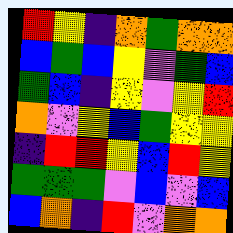[["red", "yellow", "indigo", "orange", "green", "orange", "orange"], ["blue", "green", "blue", "yellow", "violet", "green", "blue"], ["green", "blue", "indigo", "yellow", "violet", "yellow", "red"], ["orange", "violet", "yellow", "blue", "green", "yellow", "yellow"], ["indigo", "red", "red", "yellow", "blue", "red", "yellow"], ["green", "green", "green", "violet", "blue", "violet", "blue"], ["blue", "orange", "indigo", "red", "violet", "orange", "orange"]]